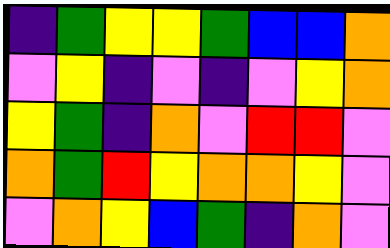[["indigo", "green", "yellow", "yellow", "green", "blue", "blue", "orange"], ["violet", "yellow", "indigo", "violet", "indigo", "violet", "yellow", "orange"], ["yellow", "green", "indigo", "orange", "violet", "red", "red", "violet"], ["orange", "green", "red", "yellow", "orange", "orange", "yellow", "violet"], ["violet", "orange", "yellow", "blue", "green", "indigo", "orange", "violet"]]